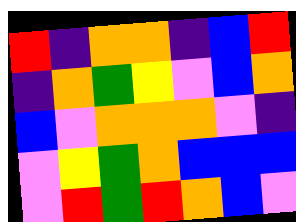[["red", "indigo", "orange", "orange", "indigo", "blue", "red"], ["indigo", "orange", "green", "yellow", "violet", "blue", "orange"], ["blue", "violet", "orange", "orange", "orange", "violet", "indigo"], ["violet", "yellow", "green", "orange", "blue", "blue", "blue"], ["violet", "red", "green", "red", "orange", "blue", "violet"]]